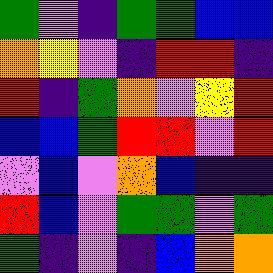[["green", "violet", "indigo", "green", "green", "blue", "blue"], ["orange", "yellow", "violet", "indigo", "red", "red", "indigo"], ["red", "indigo", "green", "orange", "violet", "yellow", "red"], ["blue", "blue", "green", "red", "red", "violet", "red"], ["violet", "blue", "violet", "orange", "blue", "indigo", "indigo"], ["red", "blue", "violet", "green", "green", "violet", "green"], ["green", "indigo", "violet", "indigo", "blue", "orange", "orange"]]